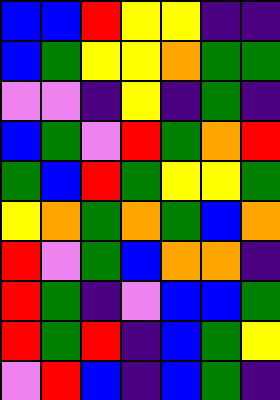[["blue", "blue", "red", "yellow", "yellow", "indigo", "indigo"], ["blue", "green", "yellow", "yellow", "orange", "green", "green"], ["violet", "violet", "indigo", "yellow", "indigo", "green", "indigo"], ["blue", "green", "violet", "red", "green", "orange", "red"], ["green", "blue", "red", "green", "yellow", "yellow", "green"], ["yellow", "orange", "green", "orange", "green", "blue", "orange"], ["red", "violet", "green", "blue", "orange", "orange", "indigo"], ["red", "green", "indigo", "violet", "blue", "blue", "green"], ["red", "green", "red", "indigo", "blue", "green", "yellow"], ["violet", "red", "blue", "indigo", "blue", "green", "indigo"]]